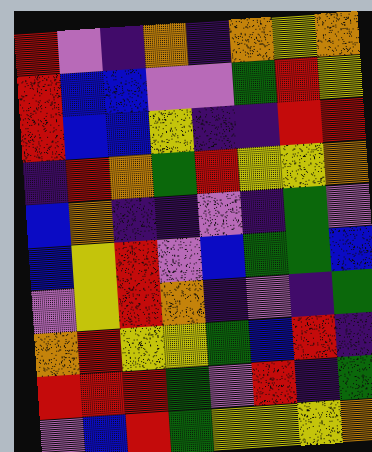[["red", "violet", "indigo", "orange", "indigo", "orange", "yellow", "orange"], ["red", "blue", "blue", "violet", "violet", "green", "red", "yellow"], ["red", "blue", "blue", "yellow", "indigo", "indigo", "red", "red"], ["indigo", "red", "orange", "green", "red", "yellow", "yellow", "orange"], ["blue", "orange", "indigo", "indigo", "violet", "indigo", "green", "violet"], ["blue", "yellow", "red", "violet", "blue", "green", "green", "blue"], ["violet", "yellow", "red", "orange", "indigo", "violet", "indigo", "green"], ["orange", "red", "yellow", "yellow", "green", "blue", "red", "indigo"], ["red", "red", "red", "green", "violet", "red", "indigo", "green"], ["violet", "blue", "red", "green", "yellow", "yellow", "yellow", "orange"]]